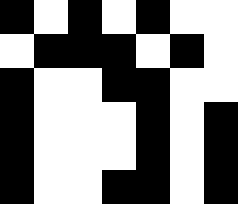[["black", "white", "black", "white", "black", "white", "white"], ["white", "black", "black", "black", "white", "black", "white"], ["black", "white", "white", "black", "black", "white", "white"], ["black", "white", "white", "white", "black", "white", "black"], ["black", "white", "white", "white", "black", "white", "black"], ["black", "white", "white", "black", "black", "white", "black"]]